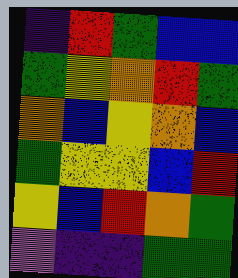[["indigo", "red", "green", "blue", "blue"], ["green", "yellow", "orange", "red", "green"], ["orange", "blue", "yellow", "orange", "blue"], ["green", "yellow", "yellow", "blue", "red"], ["yellow", "blue", "red", "orange", "green"], ["violet", "indigo", "indigo", "green", "green"]]